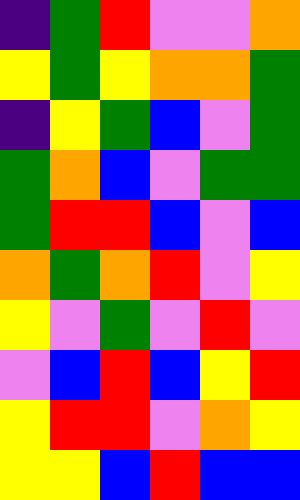[["indigo", "green", "red", "violet", "violet", "orange"], ["yellow", "green", "yellow", "orange", "orange", "green"], ["indigo", "yellow", "green", "blue", "violet", "green"], ["green", "orange", "blue", "violet", "green", "green"], ["green", "red", "red", "blue", "violet", "blue"], ["orange", "green", "orange", "red", "violet", "yellow"], ["yellow", "violet", "green", "violet", "red", "violet"], ["violet", "blue", "red", "blue", "yellow", "red"], ["yellow", "red", "red", "violet", "orange", "yellow"], ["yellow", "yellow", "blue", "red", "blue", "blue"]]